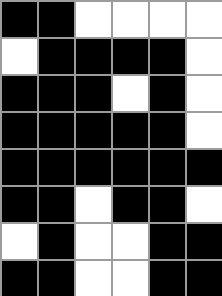[["black", "black", "white", "white", "white", "white"], ["white", "black", "black", "black", "black", "white"], ["black", "black", "black", "white", "black", "white"], ["black", "black", "black", "black", "black", "white"], ["black", "black", "black", "black", "black", "black"], ["black", "black", "white", "black", "black", "white"], ["white", "black", "white", "white", "black", "black"], ["black", "black", "white", "white", "black", "black"]]